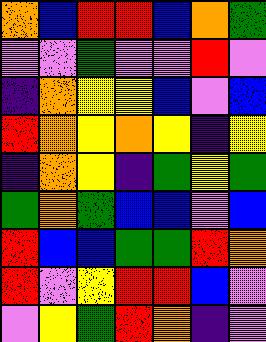[["orange", "blue", "red", "red", "blue", "orange", "green"], ["violet", "violet", "green", "violet", "violet", "red", "violet"], ["indigo", "orange", "yellow", "yellow", "blue", "violet", "blue"], ["red", "orange", "yellow", "orange", "yellow", "indigo", "yellow"], ["indigo", "orange", "yellow", "indigo", "green", "yellow", "green"], ["green", "orange", "green", "blue", "blue", "violet", "blue"], ["red", "blue", "blue", "green", "green", "red", "orange"], ["red", "violet", "yellow", "red", "red", "blue", "violet"], ["violet", "yellow", "green", "red", "orange", "indigo", "violet"]]